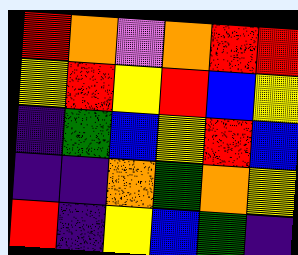[["red", "orange", "violet", "orange", "red", "red"], ["yellow", "red", "yellow", "red", "blue", "yellow"], ["indigo", "green", "blue", "yellow", "red", "blue"], ["indigo", "indigo", "orange", "green", "orange", "yellow"], ["red", "indigo", "yellow", "blue", "green", "indigo"]]